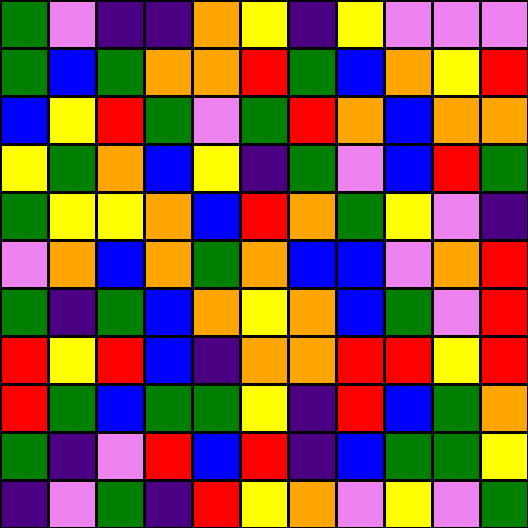[["green", "violet", "indigo", "indigo", "orange", "yellow", "indigo", "yellow", "violet", "violet", "violet"], ["green", "blue", "green", "orange", "orange", "red", "green", "blue", "orange", "yellow", "red"], ["blue", "yellow", "red", "green", "violet", "green", "red", "orange", "blue", "orange", "orange"], ["yellow", "green", "orange", "blue", "yellow", "indigo", "green", "violet", "blue", "red", "green"], ["green", "yellow", "yellow", "orange", "blue", "red", "orange", "green", "yellow", "violet", "indigo"], ["violet", "orange", "blue", "orange", "green", "orange", "blue", "blue", "violet", "orange", "red"], ["green", "indigo", "green", "blue", "orange", "yellow", "orange", "blue", "green", "violet", "red"], ["red", "yellow", "red", "blue", "indigo", "orange", "orange", "red", "red", "yellow", "red"], ["red", "green", "blue", "green", "green", "yellow", "indigo", "red", "blue", "green", "orange"], ["green", "indigo", "violet", "red", "blue", "red", "indigo", "blue", "green", "green", "yellow"], ["indigo", "violet", "green", "indigo", "red", "yellow", "orange", "violet", "yellow", "violet", "green"]]